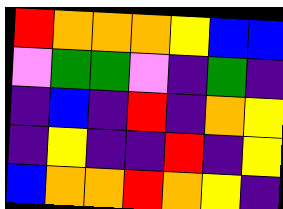[["red", "orange", "orange", "orange", "yellow", "blue", "blue"], ["violet", "green", "green", "violet", "indigo", "green", "indigo"], ["indigo", "blue", "indigo", "red", "indigo", "orange", "yellow"], ["indigo", "yellow", "indigo", "indigo", "red", "indigo", "yellow"], ["blue", "orange", "orange", "red", "orange", "yellow", "indigo"]]